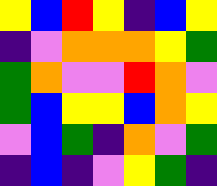[["yellow", "blue", "red", "yellow", "indigo", "blue", "yellow"], ["indigo", "violet", "orange", "orange", "orange", "yellow", "green"], ["green", "orange", "violet", "violet", "red", "orange", "violet"], ["green", "blue", "yellow", "yellow", "blue", "orange", "yellow"], ["violet", "blue", "green", "indigo", "orange", "violet", "green"], ["indigo", "blue", "indigo", "violet", "yellow", "green", "indigo"]]